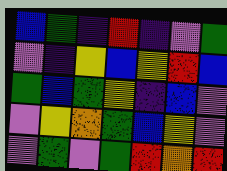[["blue", "green", "indigo", "red", "indigo", "violet", "green"], ["violet", "indigo", "yellow", "blue", "yellow", "red", "blue"], ["green", "blue", "green", "yellow", "indigo", "blue", "violet"], ["violet", "yellow", "orange", "green", "blue", "yellow", "violet"], ["violet", "green", "violet", "green", "red", "orange", "red"]]